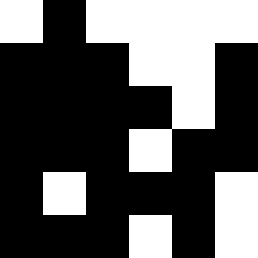[["white", "black", "white", "white", "white", "white"], ["black", "black", "black", "white", "white", "black"], ["black", "black", "black", "black", "white", "black"], ["black", "black", "black", "white", "black", "black"], ["black", "white", "black", "black", "black", "white"], ["black", "black", "black", "white", "black", "white"]]